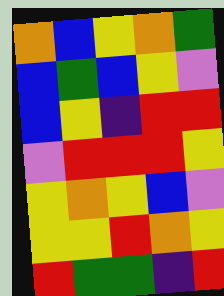[["orange", "blue", "yellow", "orange", "green"], ["blue", "green", "blue", "yellow", "violet"], ["blue", "yellow", "indigo", "red", "red"], ["violet", "red", "red", "red", "yellow"], ["yellow", "orange", "yellow", "blue", "violet"], ["yellow", "yellow", "red", "orange", "yellow"], ["red", "green", "green", "indigo", "red"]]